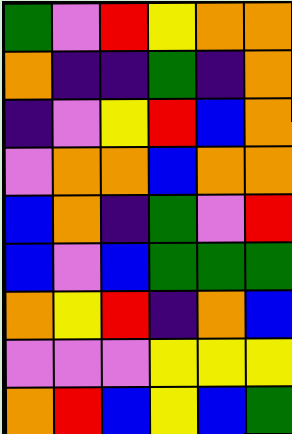[["green", "violet", "red", "yellow", "orange", "orange"], ["orange", "indigo", "indigo", "green", "indigo", "orange"], ["indigo", "violet", "yellow", "red", "blue", "orange"], ["violet", "orange", "orange", "blue", "orange", "orange"], ["blue", "orange", "indigo", "green", "violet", "red"], ["blue", "violet", "blue", "green", "green", "green"], ["orange", "yellow", "red", "indigo", "orange", "blue"], ["violet", "violet", "violet", "yellow", "yellow", "yellow"], ["orange", "red", "blue", "yellow", "blue", "green"]]